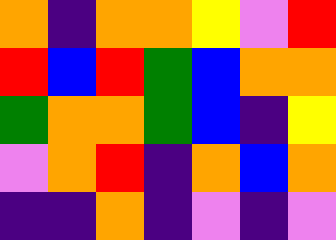[["orange", "indigo", "orange", "orange", "yellow", "violet", "red"], ["red", "blue", "red", "green", "blue", "orange", "orange"], ["green", "orange", "orange", "green", "blue", "indigo", "yellow"], ["violet", "orange", "red", "indigo", "orange", "blue", "orange"], ["indigo", "indigo", "orange", "indigo", "violet", "indigo", "violet"]]